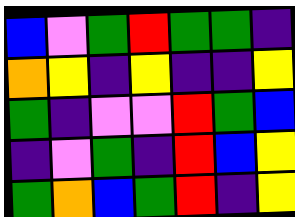[["blue", "violet", "green", "red", "green", "green", "indigo"], ["orange", "yellow", "indigo", "yellow", "indigo", "indigo", "yellow"], ["green", "indigo", "violet", "violet", "red", "green", "blue"], ["indigo", "violet", "green", "indigo", "red", "blue", "yellow"], ["green", "orange", "blue", "green", "red", "indigo", "yellow"]]